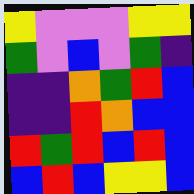[["yellow", "violet", "violet", "violet", "yellow", "yellow"], ["green", "violet", "blue", "violet", "green", "indigo"], ["indigo", "indigo", "orange", "green", "red", "blue"], ["indigo", "indigo", "red", "orange", "blue", "blue"], ["red", "green", "red", "blue", "red", "blue"], ["blue", "red", "blue", "yellow", "yellow", "blue"]]